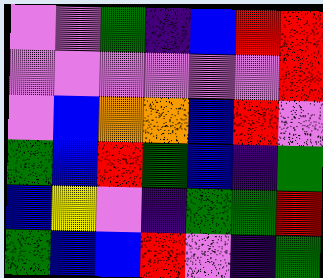[["violet", "violet", "green", "indigo", "blue", "red", "red"], ["violet", "violet", "violet", "violet", "violet", "violet", "red"], ["violet", "blue", "orange", "orange", "blue", "red", "violet"], ["green", "blue", "red", "green", "blue", "indigo", "green"], ["blue", "yellow", "violet", "indigo", "green", "green", "red"], ["green", "blue", "blue", "red", "violet", "indigo", "green"]]